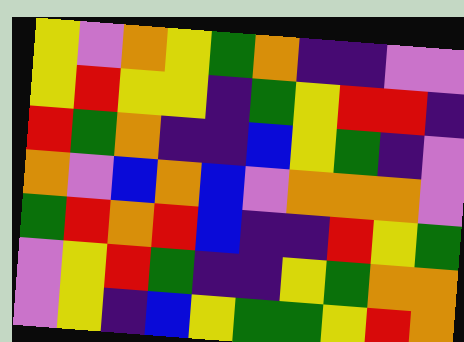[["yellow", "violet", "orange", "yellow", "green", "orange", "indigo", "indigo", "violet", "violet"], ["yellow", "red", "yellow", "yellow", "indigo", "green", "yellow", "red", "red", "indigo"], ["red", "green", "orange", "indigo", "indigo", "blue", "yellow", "green", "indigo", "violet"], ["orange", "violet", "blue", "orange", "blue", "violet", "orange", "orange", "orange", "violet"], ["green", "red", "orange", "red", "blue", "indigo", "indigo", "red", "yellow", "green"], ["violet", "yellow", "red", "green", "indigo", "indigo", "yellow", "green", "orange", "orange"], ["violet", "yellow", "indigo", "blue", "yellow", "green", "green", "yellow", "red", "orange"]]